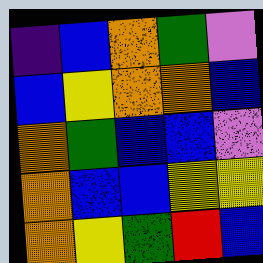[["indigo", "blue", "orange", "green", "violet"], ["blue", "yellow", "orange", "orange", "blue"], ["orange", "green", "blue", "blue", "violet"], ["orange", "blue", "blue", "yellow", "yellow"], ["orange", "yellow", "green", "red", "blue"]]